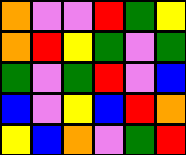[["orange", "violet", "violet", "red", "green", "yellow"], ["orange", "red", "yellow", "green", "violet", "green"], ["green", "violet", "green", "red", "violet", "blue"], ["blue", "violet", "yellow", "blue", "red", "orange"], ["yellow", "blue", "orange", "violet", "green", "red"]]